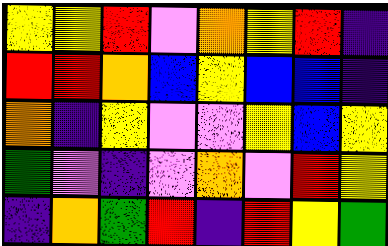[["yellow", "yellow", "red", "violet", "orange", "yellow", "red", "indigo"], ["red", "red", "orange", "blue", "yellow", "blue", "blue", "indigo"], ["orange", "indigo", "yellow", "violet", "violet", "yellow", "blue", "yellow"], ["green", "violet", "indigo", "violet", "orange", "violet", "red", "yellow"], ["indigo", "orange", "green", "red", "indigo", "red", "yellow", "green"]]